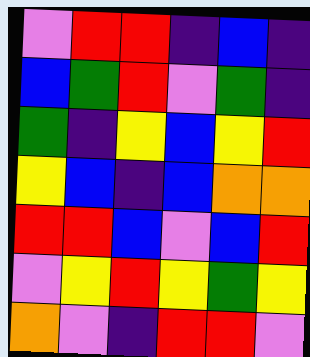[["violet", "red", "red", "indigo", "blue", "indigo"], ["blue", "green", "red", "violet", "green", "indigo"], ["green", "indigo", "yellow", "blue", "yellow", "red"], ["yellow", "blue", "indigo", "blue", "orange", "orange"], ["red", "red", "blue", "violet", "blue", "red"], ["violet", "yellow", "red", "yellow", "green", "yellow"], ["orange", "violet", "indigo", "red", "red", "violet"]]